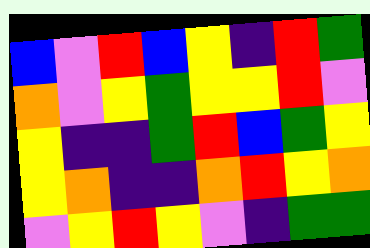[["blue", "violet", "red", "blue", "yellow", "indigo", "red", "green"], ["orange", "violet", "yellow", "green", "yellow", "yellow", "red", "violet"], ["yellow", "indigo", "indigo", "green", "red", "blue", "green", "yellow"], ["yellow", "orange", "indigo", "indigo", "orange", "red", "yellow", "orange"], ["violet", "yellow", "red", "yellow", "violet", "indigo", "green", "green"]]